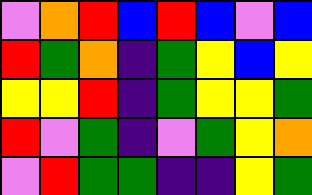[["violet", "orange", "red", "blue", "red", "blue", "violet", "blue"], ["red", "green", "orange", "indigo", "green", "yellow", "blue", "yellow"], ["yellow", "yellow", "red", "indigo", "green", "yellow", "yellow", "green"], ["red", "violet", "green", "indigo", "violet", "green", "yellow", "orange"], ["violet", "red", "green", "green", "indigo", "indigo", "yellow", "green"]]